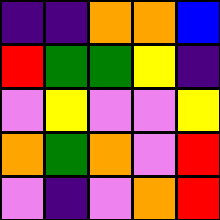[["indigo", "indigo", "orange", "orange", "blue"], ["red", "green", "green", "yellow", "indigo"], ["violet", "yellow", "violet", "violet", "yellow"], ["orange", "green", "orange", "violet", "red"], ["violet", "indigo", "violet", "orange", "red"]]